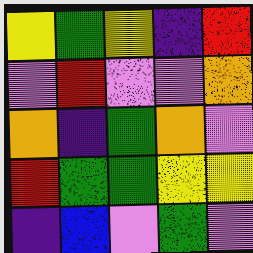[["yellow", "green", "yellow", "indigo", "red"], ["violet", "red", "violet", "violet", "orange"], ["orange", "indigo", "green", "orange", "violet"], ["red", "green", "green", "yellow", "yellow"], ["indigo", "blue", "violet", "green", "violet"]]